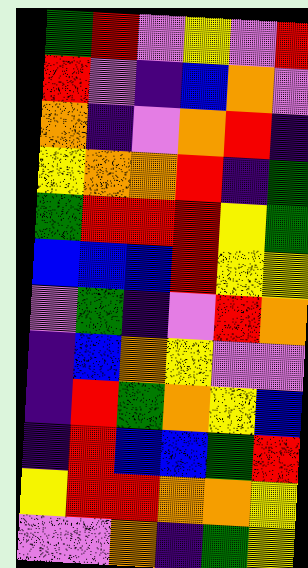[["green", "red", "violet", "yellow", "violet", "red"], ["red", "violet", "indigo", "blue", "orange", "violet"], ["orange", "indigo", "violet", "orange", "red", "indigo"], ["yellow", "orange", "orange", "red", "indigo", "green"], ["green", "red", "red", "red", "yellow", "green"], ["blue", "blue", "blue", "red", "yellow", "yellow"], ["violet", "green", "indigo", "violet", "red", "orange"], ["indigo", "blue", "orange", "yellow", "violet", "violet"], ["indigo", "red", "green", "orange", "yellow", "blue"], ["indigo", "red", "blue", "blue", "green", "red"], ["yellow", "red", "red", "orange", "orange", "yellow"], ["violet", "violet", "orange", "indigo", "green", "yellow"]]